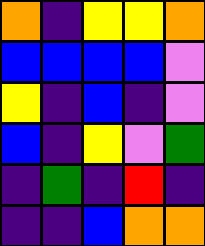[["orange", "indigo", "yellow", "yellow", "orange"], ["blue", "blue", "blue", "blue", "violet"], ["yellow", "indigo", "blue", "indigo", "violet"], ["blue", "indigo", "yellow", "violet", "green"], ["indigo", "green", "indigo", "red", "indigo"], ["indigo", "indigo", "blue", "orange", "orange"]]